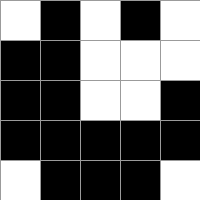[["white", "black", "white", "black", "white"], ["black", "black", "white", "white", "white"], ["black", "black", "white", "white", "black"], ["black", "black", "black", "black", "black"], ["white", "black", "black", "black", "white"]]